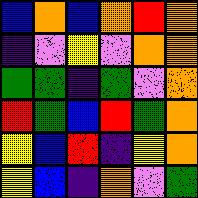[["blue", "orange", "blue", "orange", "red", "orange"], ["indigo", "violet", "yellow", "violet", "orange", "orange"], ["green", "green", "indigo", "green", "violet", "orange"], ["red", "green", "blue", "red", "green", "orange"], ["yellow", "blue", "red", "indigo", "yellow", "orange"], ["yellow", "blue", "indigo", "orange", "violet", "green"]]